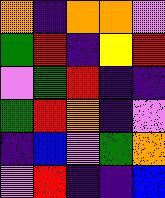[["orange", "indigo", "orange", "orange", "violet"], ["green", "red", "indigo", "yellow", "red"], ["violet", "green", "red", "indigo", "indigo"], ["green", "red", "orange", "indigo", "violet"], ["indigo", "blue", "violet", "green", "orange"], ["violet", "red", "indigo", "indigo", "blue"]]